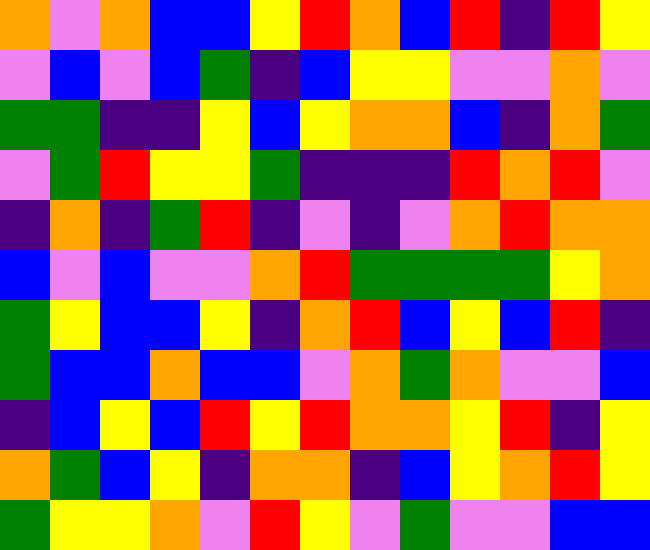[["orange", "violet", "orange", "blue", "blue", "yellow", "red", "orange", "blue", "red", "indigo", "red", "yellow"], ["violet", "blue", "violet", "blue", "green", "indigo", "blue", "yellow", "yellow", "violet", "violet", "orange", "violet"], ["green", "green", "indigo", "indigo", "yellow", "blue", "yellow", "orange", "orange", "blue", "indigo", "orange", "green"], ["violet", "green", "red", "yellow", "yellow", "green", "indigo", "indigo", "indigo", "red", "orange", "red", "violet"], ["indigo", "orange", "indigo", "green", "red", "indigo", "violet", "indigo", "violet", "orange", "red", "orange", "orange"], ["blue", "violet", "blue", "violet", "violet", "orange", "red", "green", "green", "green", "green", "yellow", "orange"], ["green", "yellow", "blue", "blue", "yellow", "indigo", "orange", "red", "blue", "yellow", "blue", "red", "indigo"], ["green", "blue", "blue", "orange", "blue", "blue", "violet", "orange", "green", "orange", "violet", "violet", "blue"], ["indigo", "blue", "yellow", "blue", "red", "yellow", "red", "orange", "orange", "yellow", "red", "indigo", "yellow"], ["orange", "green", "blue", "yellow", "indigo", "orange", "orange", "indigo", "blue", "yellow", "orange", "red", "yellow"], ["green", "yellow", "yellow", "orange", "violet", "red", "yellow", "violet", "green", "violet", "violet", "blue", "blue"]]